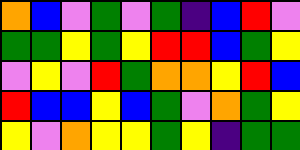[["orange", "blue", "violet", "green", "violet", "green", "indigo", "blue", "red", "violet"], ["green", "green", "yellow", "green", "yellow", "red", "red", "blue", "green", "yellow"], ["violet", "yellow", "violet", "red", "green", "orange", "orange", "yellow", "red", "blue"], ["red", "blue", "blue", "yellow", "blue", "green", "violet", "orange", "green", "yellow"], ["yellow", "violet", "orange", "yellow", "yellow", "green", "yellow", "indigo", "green", "green"]]